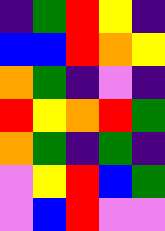[["indigo", "green", "red", "yellow", "indigo"], ["blue", "blue", "red", "orange", "yellow"], ["orange", "green", "indigo", "violet", "indigo"], ["red", "yellow", "orange", "red", "green"], ["orange", "green", "indigo", "green", "indigo"], ["violet", "yellow", "red", "blue", "green"], ["violet", "blue", "red", "violet", "violet"]]